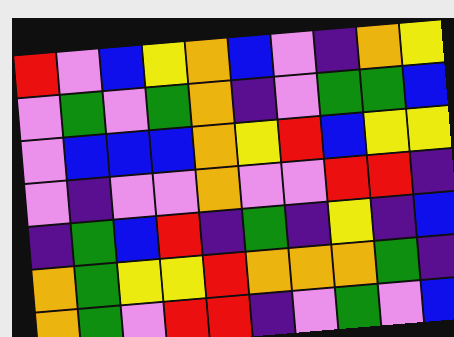[["red", "violet", "blue", "yellow", "orange", "blue", "violet", "indigo", "orange", "yellow"], ["violet", "green", "violet", "green", "orange", "indigo", "violet", "green", "green", "blue"], ["violet", "blue", "blue", "blue", "orange", "yellow", "red", "blue", "yellow", "yellow"], ["violet", "indigo", "violet", "violet", "orange", "violet", "violet", "red", "red", "indigo"], ["indigo", "green", "blue", "red", "indigo", "green", "indigo", "yellow", "indigo", "blue"], ["orange", "green", "yellow", "yellow", "red", "orange", "orange", "orange", "green", "indigo"], ["orange", "green", "violet", "red", "red", "indigo", "violet", "green", "violet", "blue"]]